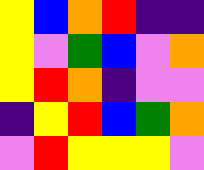[["yellow", "blue", "orange", "red", "indigo", "indigo"], ["yellow", "violet", "green", "blue", "violet", "orange"], ["yellow", "red", "orange", "indigo", "violet", "violet"], ["indigo", "yellow", "red", "blue", "green", "orange"], ["violet", "red", "yellow", "yellow", "yellow", "violet"]]